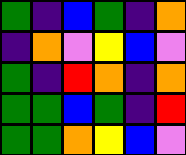[["green", "indigo", "blue", "green", "indigo", "orange"], ["indigo", "orange", "violet", "yellow", "blue", "violet"], ["green", "indigo", "red", "orange", "indigo", "orange"], ["green", "green", "blue", "green", "indigo", "red"], ["green", "green", "orange", "yellow", "blue", "violet"]]